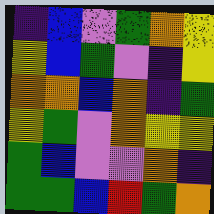[["indigo", "blue", "violet", "green", "orange", "yellow"], ["yellow", "blue", "green", "violet", "indigo", "yellow"], ["orange", "orange", "blue", "orange", "indigo", "green"], ["yellow", "green", "violet", "orange", "yellow", "yellow"], ["green", "blue", "violet", "violet", "orange", "indigo"], ["green", "green", "blue", "red", "green", "orange"]]